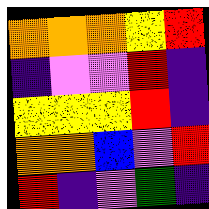[["orange", "orange", "orange", "yellow", "red"], ["indigo", "violet", "violet", "red", "indigo"], ["yellow", "yellow", "yellow", "red", "indigo"], ["orange", "orange", "blue", "violet", "red"], ["red", "indigo", "violet", "green", "indigo"]]